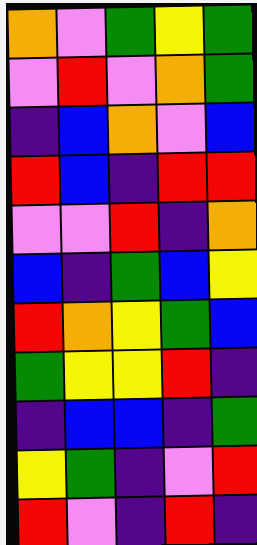[["orange", "violet", "green", "yellow", "green"], ["violet", "red", "violet", "orange", "green"], ["indigo", "blue", "orange", "violet", "blue"], ["red", "blue", "indigo", "red", "red"], ["violet", "violet", "red", "indigo", "orange"], ["blue", "indigo", "green", "blue", "yellow"], ["red", "orange", "yellow", "green", "blue"], ["green", "yellow", "yellow", "red", "indigo"], ["indigo", "blue", "blue", "indigo", "green"], ["yellow", "green", "indigo", "violet", "red"], ["red", "violet", "indigo", "red", "indigo"]]